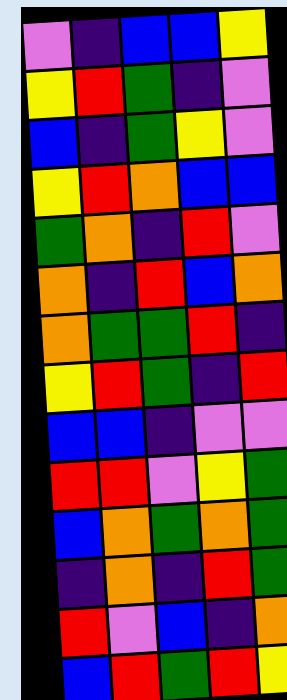[["violet", "indigo", "blue", "blue", "yellow"], ["yellow", "red", "green", "indigo", "violet"], ["blue", "indigo", "green", "yellow", "violet"], ["yellow", "red", "orange", "blue", "blue"], ["green", "orange", "indigo", "red", "violet"], ["orange", "indigo", "red", "blue", "orange"], ["orange", "green", "green", "red", "indigo"], ["yellow", "red", "green", "indigo", "red"], ["blue", "blue", "indigo", "violet", "violet"], ["red", "red", "violet", "yellow", "green"], ["blue", "orange", "green", "orange", "green"], ["indigo", "orange", "indigo", "red", "green"], ["red", "violet", "blue", "indigo", "orange"], ["blue", "red", "green", "red", "yellow"]]